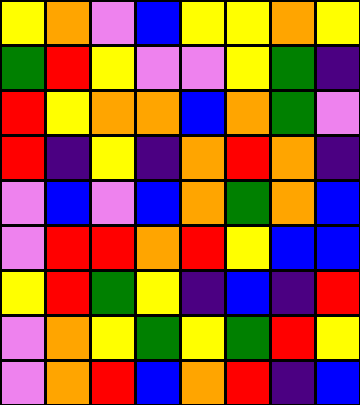[["yellow", "orange", "violet", "blue", "yellow", "yellow", "orange", "yellow"], ["green", "red", "yellow", "violet", "violet", "yellow", "green", "indigo"], ["red", "yellow", "orange", "orange", "blue", "orange", "green", "violet"], ["red", "indigo", "yellow", "indigo", "orange", "red", "orange", "indigo"], ["violet", "blue", "violet", "blue", "orange", "green", "orange", "blue"], ["violet", "red", "red", "orange", "red", "yellow", "blue", "blue"], ["yellow", "red", "green", "yellow", "indigo", "blue", "indigo", "red"], ["violet", "orange", "yellow", "green", "yellow", "green", "red", "yellow"], ["violet", "orange", "red", "blue", "orange", "red", "indigo", "blue"]]